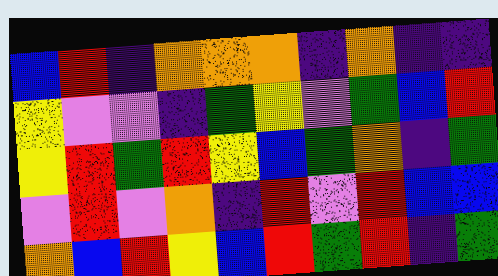[["blue", "red", "indigo", "orange", "orange", "orange", "indigo", "orange", "indigo", "indigo"], ["yellow", "violet", "violet", "indigo", "green", "yellow", "violet", "green", "blue", "red"], ["yellow", "red", "green", "red", "yellow", "blue", "green", "orange", "indigo", "green"], ["violet", "red", "violet", "orange", "indigo", "red", "violet", "red", "blue", "blue"], ["orange", "blue", "red", "yellow", "blue", "red", "green", "red", "indigo", "green"]]